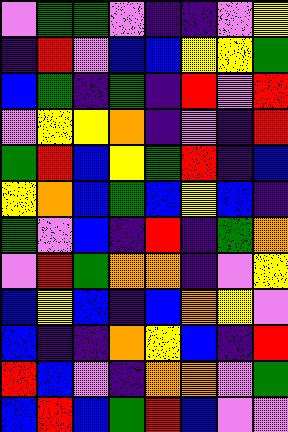[["violet", "green", "green", "violet", "indigo", "indigo", "violet", "yellow"], ["indigo", "red", "violet", "blue", "blue", "yellow", "yellow", "green"], ["blue", "green", "indigo", "green", "indigo", "red", "violet", "red"], ["violet", "yellow", "yellow", "orange", "indigo", "violet", "indigo", "red"], ["green", "red", "blue", "yellow", "green", "red", "indigo", "blue"], ["yellow", "orange", "blue", "green", "blue", "yellow", "blue", "indigo"], ["green", "violet", "blue", "indigo", "red", "indigo", "green", "orange"], ["violet", "red", "green", "orange", "orange", "indigo", "violet", "yellow"], ["blue", "yellow", "blue", "indigo", "blue", "orange", "yellow", "violet"], ["blue", "indigo", "indigo", "orange", "yellow", "blue", "indigo", "red"], ["red", "blue", "violet", "indigo", "orange", "orange", "violet", "green"], ["blue", "red", "blue", "green", "red", "blue", "violet", "violet"]]